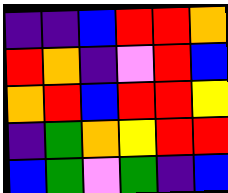[["indigo", "indigo", "blue", "red", "red", "orange"], ["red", "orange", "indigo", "violet", "red", "blue"], ["orange", "red", "blue", "red", "red", "yellow"], ["indigo", "green", "orange", "yellow", "red", "red"], ["blue", "green", "violet", "green", "indigo", "blue"]]